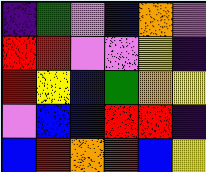[["indigo", "green", "violet", "blue", "orange", "violet"], ["red", "red", "violet", "violet", "yellow", "indigo"], ["red", "yellow", "blue", "green", "orange", "yellow"], ["violet", "blue", "blue", "red", "red", "indigo"], ["blue", "red", "orange", "red", "blue", "yellow"]]